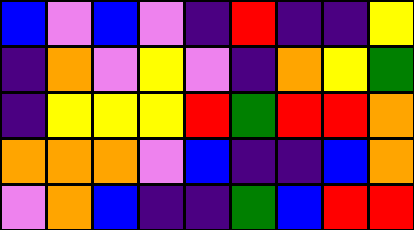[["blue", "violet", "blue", "violet", "indigo", "red", "indigo", "indigo", "yellow"], ["indigo", "orange", "violet", "yellow", "violet", "indigo", "orange", "yellow", "green"], ["indigo", "yellow", "yellow", "yellow", "red", "green", "red", "red", "orange"], ["orange", "orange", "orange", "violet", "blue", "indigo", "indigo", "blue", "orange"], ["violet", "orange", "blue", "indigo", "indigo", "green", "blue", "red", "red"]]